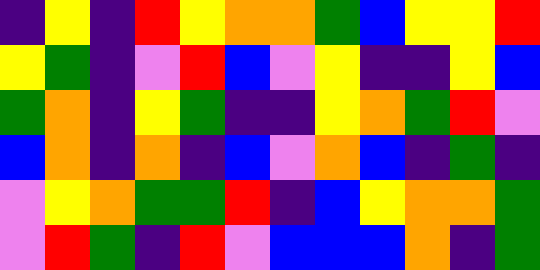[["indigo", "yellow", "indigo", "red", "yellow", "orange", "orange", "green", "blue", "yellow", "yellow", "red"], ["yellow", "green", "indigo", "violet", "red", "blue", "violet", "yellow", "indigo", "indigo", "yellow", "blue"], ["green", "orange", "indigo", "yellow", "green", "indigo", "indigo", "yellow", "orange", "green", "red", "violet"], ["blue", "orange", "indigo", "orange", "indigo", "blue", "violet", "orange", "blue", "indigo", "green", "indigo"], ["violet", "yellow", "orange", "green", "green", "red", "indigo", "blue", "yellow", "orange", "orange", "green"], ["violet", "red", "green", "indigo", "red", "violet", "blue", "blue", "blue", "orange", "indigo", "green"]]